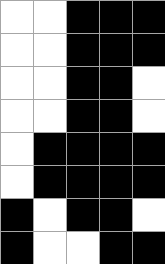[["white", "white", "black", "black", "black"], ["white", "white", "black", "black", "black"], ["white", "white", "black", "black", "white"], ["white", "white", "black", "black", "white"], ["white", "black", "black", "black", "black"], ["white", "black", "black", "black", "black"], ["black", "white", "black", "black", "white"], ["black", "white", "white", "black", "black"]]